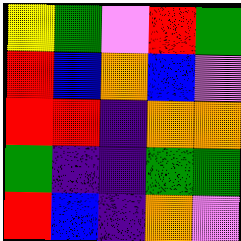[["yellow", "green", "violet", "red", "green"], ["red", "blue", "orange", "blue", "violet"], ["red", "red", "indigo", "orange", "orange"], ["green", "indigo", "indigo", "green", "green"], ["red", "blue", "indigo", "orange", "violet"]]